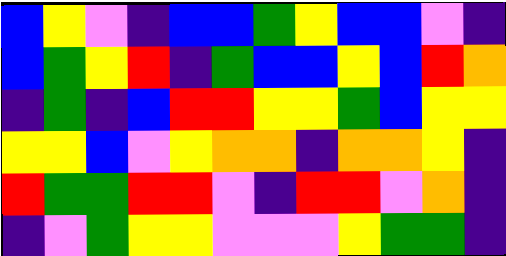[["blue", "yellow", "violet", "indigo", "blue", "blue", "green", "yellow", "blue", "blue", "violet", "indigo"], ["blue", "green", "yellow", "red", "indigo", "green", "blue", "blue", "yellow", "blue", "red", "orange"], ["indigo", "green", "indigo", "blue", "red", "red", "yellow", "yellow", "green", "blue", "yellow", "yellow"], ["yellow", "yellow", "blue", "violet", "yellow", "orange", "orange", "indigo", "orange", "orange", "yellow", "indigo"], ["red", "green", "green", "red", "red", "violet", "indigo", "red", "red", "violet", "orange", "indigo"], ["indigo", "violet", "green", "yellow", "yellow", "violet", "violet", "violet", "yellow", "green", "green", "indigo"]]